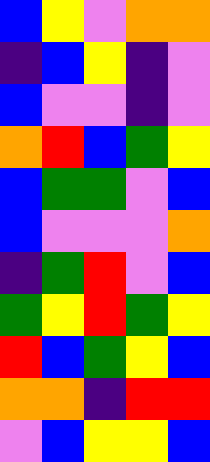[["blue", "yellow", "violet", "orange", "orange"], ["indigo", "blue", "yellow", "indigo", "violet"], ["blue", "violet", "violet", "indigo", "violet"], ["orange", "red", "blue", "green", "yellow"], ["blue", "green", "green", "violet", "blue"], ["blue", "violet", "violet", "violet", "orange"], ["indigo", "green", "red", "violet", "blue"], ["green", "yellow", "red", "green", "yellow"], ["red", "blue", "green", "yellow", "blue"], ["orange", "orange", "indigo", "red", "red"], ["violet", "blue", "yellow", "yellow", "blue"]]